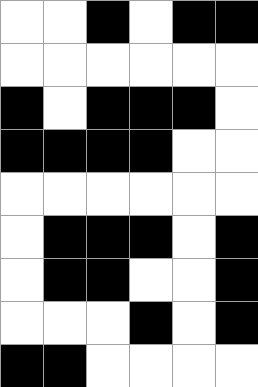[["white", "white", "black", "white", "black", "black"], ["white", "white", "white", "white", "white", "white"], ["black", "white", "black", "black", "black", "white"], ["black", "black", "black", "black", "white", "white"], ["white", "white", "white", "white", "white", "white"], ["white", "black", "black", "black", "white", "black"], ["white", "black", "black", "white", "white", "black"], ["white", "white", "white", "black", "white", "black"], ["black", "black", "white", "white", "white", "white"]]